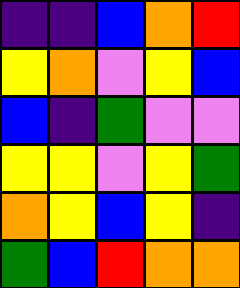[["indigo", "indigo", "blue", "orange", "red"], ["yellow", "orange", "violet", "yellow", "blue"], ["blue", "indigo", "green", "violet", "violet"], ["yellow", "yellow", "violet", "yellow", "green"], ["orange", "yellow", "blue", "yellow", "indigo"], ["green", "blue", "red", "orange", "orange"]]